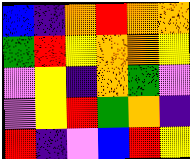[["blue", "indigo", "orange", "red", "orange", "orange"], ["green", "red", "yellow", "orange", "orange", "yellow"], ["violet", "yellow", "indigo", "orange", "green", "violet"], ["violet", "yellow", "red", "green", "orange", "indigo"], ["red", "indigo", "violet", "blue", "red", "yellow"]]